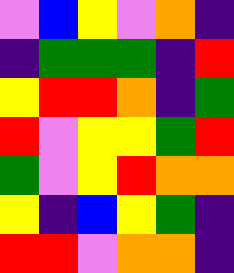[["violet", "blue", "yellow", "violet", "orange", "indigo"], ["indigo", "green", "green", "green", "indigo", "red"], ["yellow", "red", "red", "orange", "indigo", "green"], ["red", "violet", "yellow", "yellow", "green", "red"], ["green", "violet", "yellow", "red", "orange", "orange"], ["yellow", "indigo", "blue", "yellow", "green", "indigo"], ["red", "red", "violet", "orange", "orange", "indigo"]]